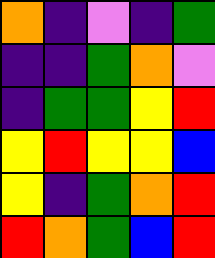[["orange", "indigo", "violet", "indigo", "green"], ["indigo", "indigo", "green", "orange", "violet"], ["indigo", "green", "green", "yellow", "red"], ["yellow", "red", "yellow", "yellow", "blue"], ["yellow", "indigo", "green", "orange", "red"], ["red", "orange", "green", "blue", "red"]]